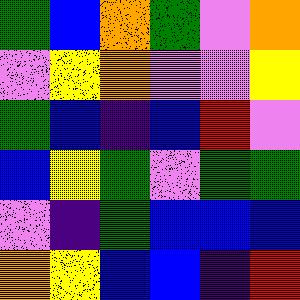[["green", "blue", "orange", "green", "violet", "orange"], ["violet", "yellow", "orange", "violet", "violet", "yellow"], ["green", "blue", "indigo", "blue", "red", "violet"], ["blue", "yellow", "green", "violet", "green", "green"], ["violet", "indigo", "green", "blue", "blue", "blue"], ["orange", "yellow", "blue", "blue", "indigo", "red"]]